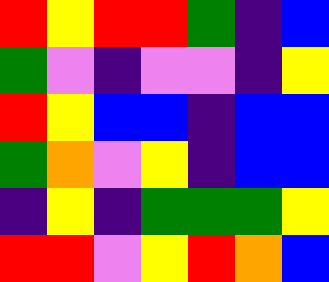[["red", "yellow", "red", "red", "green", "indigo", "blue"], ["green", "violet", "indigo", "violet", "violet", "indigo", "yellow"], ["red", "yellow", "blue", "blue", "indigo", "blue", "blue"], ["green", "orange", "violet", "yellow", "indigo", "blue", "blue"], ["indigo", "yellow", "indigo", "green", "green", "green", "yellow"], ["red", "red", "violet", "yellow", "red", "orange", "blue"]]